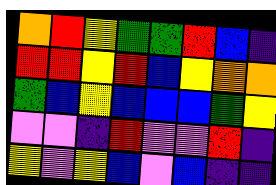[["orange", "red", "yellow", "green", "green", "red", "blue", "indigo"], ["red", "red", "yellow", "red", "blue", "yellow", "orange", "orange"], ["green", "blue", "yellow", "blue", "blue", "blue", "green", "yellow"], ["violet", "violet", "indigo", "red", "violet", "violet", "red", "indigo"], ["yellow", "violet", "yellow", "blue", "violet", "blue", "indigo", "indigo"]]